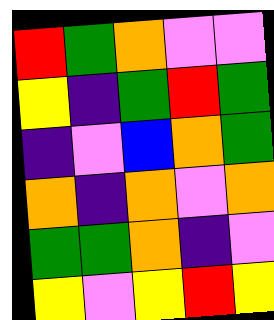[["red", "green", "orange", "violet", "violet"], ["yellow", "indigo", "green", "red", "green"], ["indigo", "violet", "blue", "orange", "green"], ["orange", "indigo", "orange", "violet", "orange"], ["green", "green", "orange", "indigo", "violet"], ["yellow", "violet", "yellow", "red", "yellow"]]